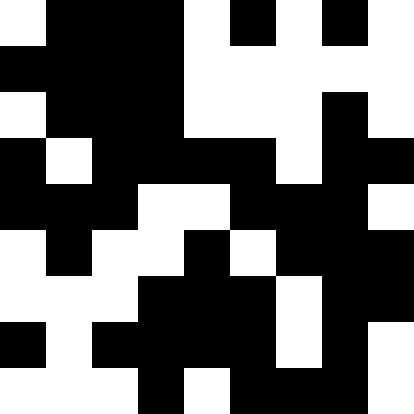[["white", "black", "black", "black", "white", "black", "white", "black", "white"], ["black", "black", "black", "black", "white", "white", "white", "white", "white"], ["white", "black", "black", "black", "white", "white", "white", "black", "white"], ["black", "white", "black", "black", "black", "black", "white", "black", "black"], ["black", "black", "black", "white", "white", "black", "black", "black", "white"], ["white", "black", "white", "white", "black", "white", "black", "black", "black"], ["white", "white", "white", "black", "black", "black", "white", "black", "black"], ["black", "white", "black", "black", "black", "black", "white", "black", "white"], ["white", "white", "white", "black", "white", "black", "black", "black", "white"]]